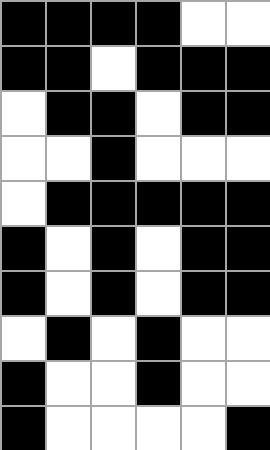[["black", "black", "black", "black", "white", "white"], ["black", "black", "white", "black", "black", "black"], ["white", "black", "black", "white", "black", "black"], ["white", "white", "black", "white", "white", "white"], ["white", "black", "black", "black", "black", "black"], ["black", "white", "black", "white", "black", "black"], ["black", "white", "black", "white", "black", "black"], ["white", "black", "white", "black", "white", "white"], ["black", "white", "white", "black", "white", "white"], ["black", "white", "white", "white", "white", "black"]]